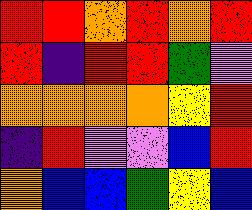[["red", "red", "orange", "red", "orange", "red"], ["red", "indigo", "red", "red", "green", "violet"], ["orange", "orange", "orange", "orange", "yellow", "red"], ["indigo", "red", "violet", "violet", "blue", "red"], ["orange", "blue", "blue", "green", "yellow", "blue"]]